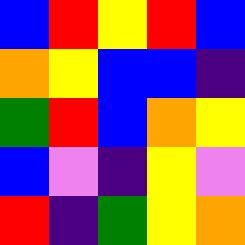[["blue", "red", "yellow", "red", "blue"], ["orange", "yellow", "blue", "blue", "indigo"], ["green", "red", "blue", "orange", "yellow"], ["blue", "violet", "indigo", "yellow", "violet"], ["red", "indigo", "green", "yellow", "orange"]]